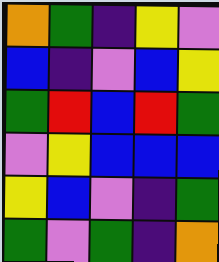[["orange", "green", "indigo", "yellow", "violet"], ["blue", "indigo", "violet", "blue", "yellow"], ["green", "red", "blue", "red", "green"], ["violet", "yellow", "blue", "blue", "blue"], ["yellow", "blue", "violet", "indigo", "green"], ["green", "violet", "green", "indigo", "orange"]]